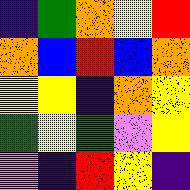[["indigo", "green", "orange", "yellow", "red"], ["orange", "blue", "red", "blue", "orange"], ["yellow", "yellow", "indigo", "orange", "yellow"], ["green", "yellow", "green", "violet", "yellow"], ["violet", "indigo", "red", "yellow", "indigo"]]